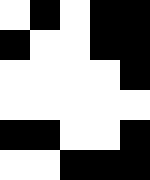[["white", "black", "white", "black", "black"], ["black", "white", "white", "black", "black"], ["white", "white", "white", "white", "black"], ["white", "white", "white", "white", "white"], ["black", "black", "white", "white", "black"], ["white", "white", "black", "black", "black"]]